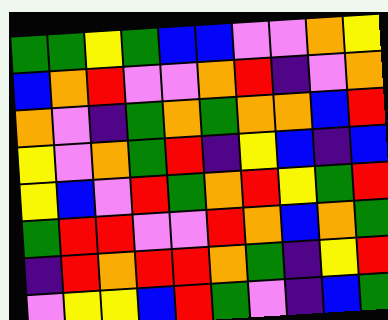[["green", "green", "yellow", "green", "blue", "blue", "violet", "violet", "orange", "yellow"], ["blue", "orange", "red", "violet", "violet", "orange", "red", "indigo", "violet", "orange"], ["orange", "violet", "indigo", "green", "orange", "green", "orange", "orange", "blue", "red"], ["yellow", "violet", "orange", "green", "red", "indigo", "yellow", "blue", "indigo", "blue"], ["yellow", "blue", "violet", "red", "green", "orange", "red", "yellow", "green", "red"], ["green", "red", "red", "violet", "violet", "red", "orange", "blue", "orange", "green"], ["indigo", "red", "orange", "red", "red", "orange", "green", "indigo", "yellow", "red"], ["violet", "yellow", "yellow", "blue", "red", "green", "violet", "indigo", "blue", "green"]]